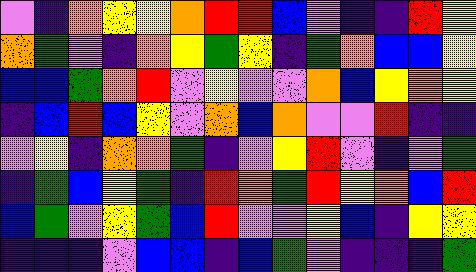[["violet", "indigo", "orange", "yellow", "yellow", "orange", "red", "red", "blue", "violet", "indigo", "indigo", "red", "yellow"], ["orange", "green", "violet", "indigo", "orange", "yellow", "green", "yellow", "indigo", "green", "orange", "blue", "blue", "yellow"], ["blue", "blue", "green", "orange", "red", "violet", "yellow", "violet", "violet", "orange", "blue", "yellow", "orange", "yellow"], ["indigo", "blue", "red", "blue", "yellow", "violet", "orange", "blue", "orange", "violet", "violet", "red", "indigo", "indigo"], ["violet", "yellow", "indigo", "orange", "orange", "green", "indigo", "violet", "yellow", "red", "violet", "indigo", "violet", "green"], ["indigo", "green", "blue", "yellow", "green", "indigo", "red", "orange", "green", "red", "yellow", "orange", "blue", "red"], ["blue", "green", "violet", "yellow", "green", "blue", "red", "violet", "violet", "yellow", "blue", "indigo", "yellow", "yellow"], ["indigo", "indigo", "indigo", "violet", "blue", "blue", "indigo", "blue", "green", "violet", "indigo", "indigo", "indigo", "green"]]